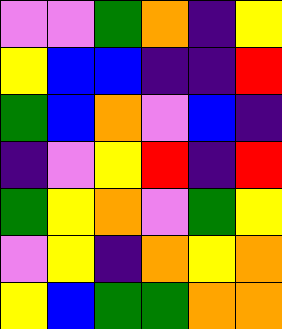[["violet", "violet", "green", "orange", "indigo", "yellow"], ["yellow", "blue", "blue", "indigo", "indigo", "red"], ["green", "blue", "orange", "violet", "blue", "indigo"], ["indigo", "violet", "yellow", "red", "indigo", "red"], ["green", "yellow", "orange", "violet", "green", "yellow"], ["violet", "yellow", "indigo", "orange", "yellow", "orange"], ["yellow", "blue", "green", "green", "orange", "orange"]]